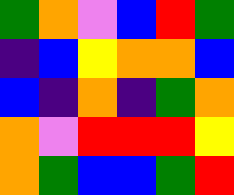[["green", "orange", "violet", "blue", "red", "green"], ["indigo", "blue", "yellow", "orange", "orange", "blue"], ["blue", "indigo", "orange", "indigo", "green", "orange"], ["orange", "violet", "red", "red", "red", "yellow"], ["orange", "green", "blue", "blue", "green", "red"]]